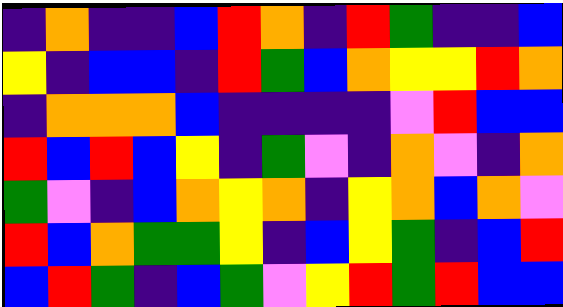[["indigo", "orange", "indigo", "indigo", "blue", "red", "orange", "indigo", "red", "green", "indigo", "indigo", "blue"], ["yellow", "indigo", "blue", "blue", "indigo", "red", "green", "blue", "orange", "yellow", "yellow", "red", "orange"], ["indigo", "orange", "orange", "orange", "blue", "indigo", "indigo", "indigo", "indigo", "violet", "red", "blue", "blue"], ["red", "blue", "red", "blue", "yellow", "indigo", "green", "violet", "indigo", "orange", "violet", "indigo", "orange"], ["green", "violet", "indigo", "blue", "orange", "yellow", "orange", "indigo", "yellow", "orange", "blue", "orange", "violet"], ["red", "blue", "orange", "green", "green", "yellow", "indigo", "blue", "yellow", "green", "indigo", "blue", "red"], ["blue", "red", "green", "indigo", "blue", "green", "violet", "yellow", "red", "green", "red", "blue", "blue"]]